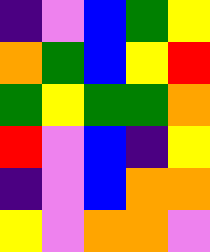[["indigo", "violet", "blue", "green", "yellow"], ["orange", "green", "blue", "yellow", "red"], ["green", "yellow", "green", "green", "orange"], ["red", "violet", "blue", "indigo", "yellow"], ["indigo", "violet", "blue", "orange", "orange"], ["yellow", "violet", "orange", "orange", "violet"]]